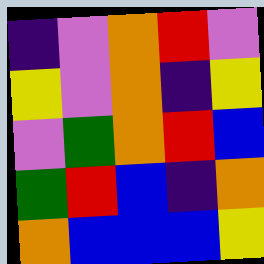[["indigo", "violet", "orange", "red", "violet"], ["yellow", "violet", "orange", "indigo", "yellow"], ["violet", "green", "orange", "red", "blue"], ["green", "red", "blue", "indigo", "orange"], ["orange", "blue", "blue", "blue", "yellow"]]